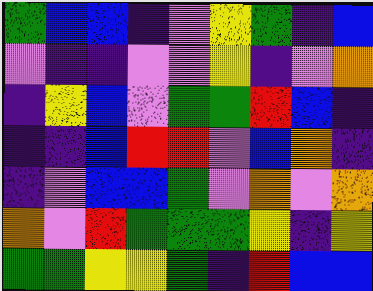[["green", "blue", "blue", "indigo", "violet", "yellow", "green", "indigo", "blue"], ["violet", "indigo", "indigo", "violet", "violet", "yellow", "indigo", "violet", "orange"], ["indigo", "yellow", "blue", "violet", "green", "green", "red", "blue", "indigo"], ["indigo", "indigo", "blue", "red", "red", "violet", "blue", "orange", "indigo"], ["indigo", "violet", "blue", "blue", "green", "violet", "orange", "violet", "orange"], ["orange", "violet", "red", "green", "green", "green", "yellow", "indigo", "yellow"], ["green", "green", "yellow", "yellow", "green", "indigo", "red", "blue", "blue"]]